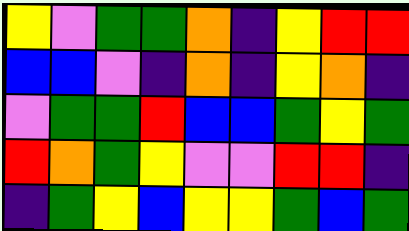[["yellow", "violet", "green", "green", "orange", "indigo", "yellow", "red", "red"], ["blue", "blue", "violet", "indigo", "orange", "indigo", "yellow", "orange", "indigo"], ["violet", "green", "green", "red", "blue", "blue", "green", "yellow", "green"], ["red", "orange", "green", "yellow", "violet", "violet", "red", "red", "indigo"], ["indigo", "green", "yellow", "blue", "yellow", "yellow", "green", "blue", "green"]]